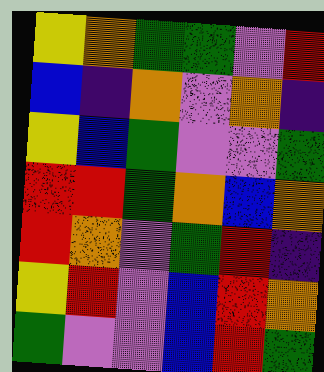[["yellow", "orange", "green", "green", "violet", "red"], ["blue", "indigo", "orange", "violet", "orange", "indigo"], ["yellow", "blue", "green", "violet", "violet", "green"], ["red", "red", "green", "orange", "blue", "orange"], ["red", "orange", "violet", "green", "red", "indigo"], ["yellow", "red", "violet", "blue", "red", "orange"], ["green", "violet", "violet", "blue", "red", "green"]]